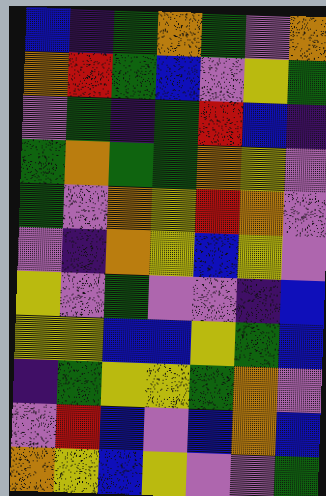[["blue", "indigo", "green", "orange", "green", "violet", "orange"], ["orange", "red", "green", "blue", "violet", "yellow", "green"], ["violet", "green", "indigo", "green", "red", "blue", "indigo"], ["green", "orange", "green", "green", "orange", "yellow", "violet"], ["green", "violet", "orange", "yellow", "red", "orange", "violet"], ["violet", "indigo", "orange", "yellow", "blue", "yellow", "violet"], ["yellow", "violet", "green", "violet", "violet", "indigo", "blue"], ["yellow", "yellow", "blue", "blue", "yellow", "green", "blue"], ["indigo", "green", "yellow", "yellow", "green", "orange", "violet"], ["violet", "red", "blue", "violet", "blue", "orange", "blue"], ["orange", "yellow", "blue", "yellow", "violet", "violet", "green"]]